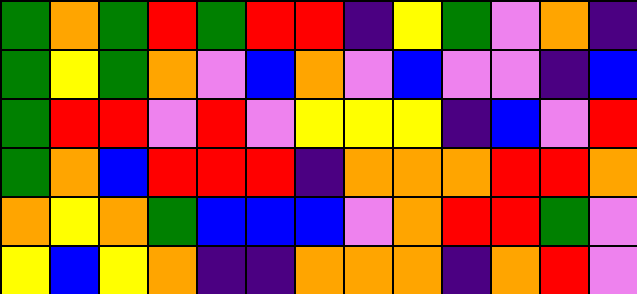[["green", "orange", "green", "red", "green", "red", "red", "indigo", "yellow", "green", "violet", "orange", "indigo"], ["green", "yellow", "green", "orange", "violet", "blue", "orange", "violet", "blue", "violet", "violet", "indigo", "blue"], ["green", "red", "red", "violet", "red", "violet", "yellow", "yellow", "yellow", "indigo", "blue", "violet", "red"], ["green", "orange", "blue", "red", "red", "red", "indigo", "orange", "orange", "orange", "red", "red", "orange"], ["orange", "yellow", "orange", "green", "blue", "blue", "blue", "violet", "orange", "red", "red", "green", "violet"], ["yellow", "blue", "yellow", "orange", "indigo", "indigo", "orange", "orange", "orange", "indigo", "orange", "red", "violet"]]